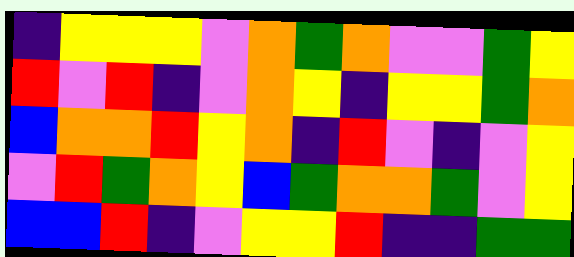[["indigo", "yellow", "yellow", "yellow", "violet", "orange", "green", "orange", "violet", "violet", "green", "yellow"], ["red", "violet", "red", "indigo", "violet", "orange", "yellow", "indigo", "yellow", "yellow", "green", "orange"], ["blue", "orange", "orange", "red", "yellow", "orange", "indigo", "red", "violet", "indigo", "violet", "yellow"], ["violet", "red", "green", "orange", "yellow", "blue", "green", "orange", "orange", "green", "violet", "yellow"], ["blue", "blue", "red", "indigo", "violet", "yellow", "yellow", "red", "indigo", "indigo", "green", "green"]]